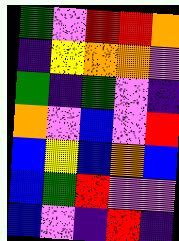[["green", "violet", "red", "red", "orange"], ["indigo", "yellow", "orange", "orange", "violet"], ["green", "indigo", "green", "violet", "indigo"], ["orange", "violet", "blue", "violet", "red"], ["blue", "yellow", "blue", "orange", "blue"], ["blue", "green", "red", "violet", "violet"], ["blue", "violet", "indigo", "red", "indigo"]]